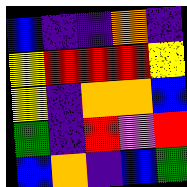[["blue", "indigo", "indigo", "orange", "indigo"], ["yellow", "red", "red", "red", "yellow"], ["yellow", "indigo", "orange", "orange", "blue"], ["green", "indigo", "red", "violet", "red"], ["blue", "orange", "indigo", "blue", "green"]]